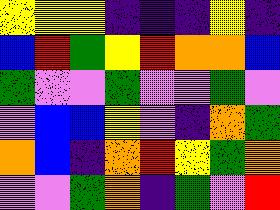[["yellow", "yellow", "yellow", "indigo", "indigo", "indigo", "yellow", "indigo"], ["blue", "red", "green", "yellow", "red", "orange", "orange", "blue"], ["green", "violet", "violet", "green", "violet", "violet", "green", "violet"], ["violet", "blue", "blue", "yellow", "violet", "indigo", "orange", "green"], ["orange", "blue", "indigo", "orange", "red", "yellow", "green", "orange"], ["violet", "violet", "green", "orange", "indigo", "green", "violet", "red"]]